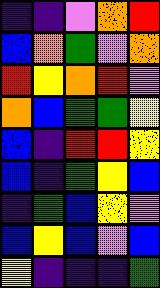[["indigo", "indigo", "violet", "orange", "red"], ["blue", "orange", "green", "violet", "orange"], ["red", "yellow", "orange", "red", "violet"], ["orange", "blue", "green", "green", "yellow"], ["blue", "indigo", "red", "red", "yellow"], ["blue", "indigo", "green", "yellow", "blue"], ["indigo", "green", "blue", "yellow", "violet"], ["blue", "yellow", "blue", "violet", "blue"], ["yellow", "indigo", "indigo", "indigo", "green"]]